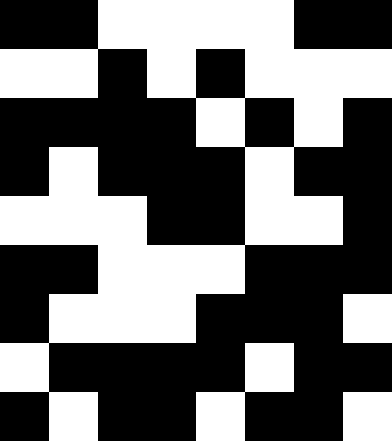[["black", "black", "white", "white", "white", "white", "black", "black"], ["white", "white", "black", "white", "black", "white", "white", "white"], ["black", "black", "black", "black", "white", "black", "white", "black"], ["black", "white", "black", "black", "black", "white", "black", "black"], ["white", "white", "white", "black", "black", "white", "white", "black"], ["black", "black", "white", "white", "white", "black", "black", "black"], ["black", "white", "white", "white", "black", "black", "black", "white"], ["white", "black", "black", "black", "black", "white", "black", "black"], ["black", "white", "black", "black", "white", "black", "black", "white"]]